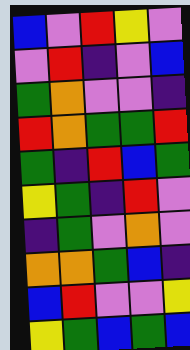[["blue", "violet", "red", "yellow", "violet"], ["violet", "red", "indigo", "violet", "blue"], ["green", "orange", "violet", "violet", "indigo"], ["red", "orange", "green", "green", "red"], ["green", "indigo", "red", "blue", "green"], ["yellow", "green", "indigo", "red", "violet"], ["indigo", "green", "violet", "orange", "violet"], ["orange", "orange", "green", "blue", "indigo"], ["blue", "red", "violet", "violet", "yellow"], ["yellow", "green", "blue", "green", "blue"]]